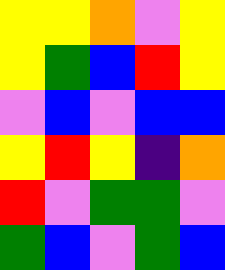[["yellow", "yellow", "orange", "violet", "yellow"], ["yellow", "green", "blue", "red", "yellow"], ["violet", "blue", "violet", "blue", "blue"], ["yellow", "red", "yellow", "indigo", "orange"], ["red", "violet", "green", "green", "violet"], ["green", "blue", "violet", "green", "blue"]]